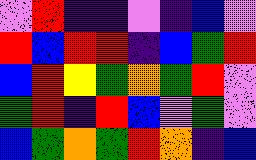[["violet", "red", "indigo", "indigo", "violet", "indigo", "blue", "violet"], ["red", "blue", "red", "red", "indigo", "blue", "green", "red"], ["blue", "red", "yellow", "green", "orange", "green", "red", "violet"], ["green", "red", "indigo", "red", "blue", "violet", "green", "violet"], ["blue", "green", "orange", "green", "red", "orange", "indigo", "blue"]]